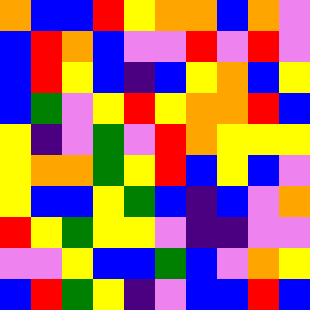[["orange", "blue", "blue", "red", "yellow", "orange", "orange", "blue", "orange", "violet"], ["blue", "red", "orange", "blue", "violet", "violet", "red", "violet", "red", "violet"], ["blue", "red", "yellow", "blue", "indigo", "blue", "yellow", "orange", "blue", "yellow"], ["blue", "green", "violet", "yellow", "red", "yellow", "orange", "orange", "red", "blue"], ["yellow", "indigo", "violet", "green", "violet", "red", "orange", "yellow", "yellow", "yellow"], ["yellow", "orange", "orange", "green", "yellow", "red", "blue", "yellow", "blue", "violet"], ["yellow", "blue", "blue", "yellow", "green", "blue", "indigo", "blue", "violet", "orange"], ["red", "yellow", "green", "yellow", "yellow", "violet", "indigo", "indigo", "violet", "violet"], ["violet", "violet", "yellow", "blue", "blue", "green", "blue", "violet", "orange", "yellow"], ["blue", "red", "green", "yellow", "indigo", "violet", "blue", "blue", "red", "blue"]]